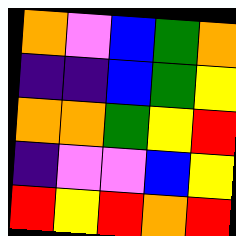[["orange", "violet", "blue", "green", "orange"], ["indigo", "indigo", "blue", "green", "yellow"], ["orange", "orange", "green", "yellow", "red"], ["indigo", "violet", "violet", "blue", "yellow"], ["red", "yellow", "red", "orange", "red"]]